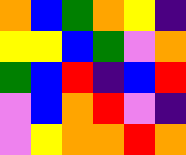[["orange", "blue", "green", "orange", "yellow", "indigo"], ["yellow", "yellow", "blue", "green", "violet", "orange"], ["green", "blue", "red", "indigo", "blue", "red"], ["violet", "blue", "orange", "red", "violet", "indigo"], ["violet", "yellow", "orange", "orange", "red", "orange"]]